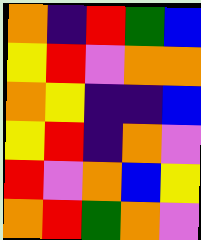[["orange", "indigo", "red", "green", "blue"], ["yellow", "red", "violet", "orange", "orange"], ["orange", "yellow", "indigo", "indigo", "blue"], ["yellow", "red", "indigo", "orange", "violet"], ["red", "violet", "orange", "blue", "yellow"], ["orange", "red", "green", "orange", "violet"]]